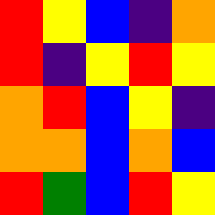[["red", "yellow", "blue", "indigo", "orange"], ["red", "indigo", "yellow", "red", "yellow"], ["orange", "red", "blue", "yellow", "indigo"], ["orange", "orange", "blue", "orange", "blue"], ["red", "green", "blue", "red", "yellow"]]